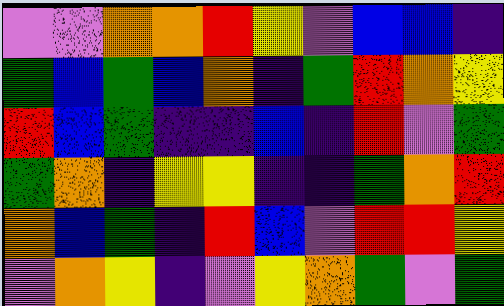[["violet", "violet", "orange", "orange", "red", "yellow", "violet", "blue", "blue", "indigo"], ["green", "blue", "green", "blue", "orange", "indigo", "green", "red", "orange", "yellow"], ["red", "blue", "green", "indigo", "indigo", "blue", "indigo", "red", "violet", "green"], ["green", "orange", "indigo", "yellow", "yellow", "indigo", "indigo", "green", "orange", "red"], ["orange", "blue", "green", "indigo", "red", "blue", "violet", "red", "red", "yellow"], ["violet", "orange", "yellow", "indigo", "violet", "yellow", "orange", "green", "violet", "green"]]